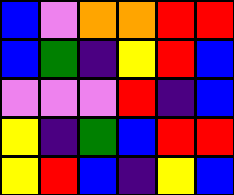[["blue", "violet", "orange", "orange", "red", "red"], ["blue", "green", "indigo", "yellow", "red", "blue"], ["violet", "violet", "violet", "red", "indigo", "blue"], ["yellow", "indigo", "green", "blue", "red", "red"], ["yellow", "red", "blue", "indigo", "yellow", "blue"]]